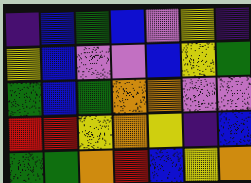[["indigo", "blue", "green", "blue", "violet", "yellow", "indigo"], ["yellow", "blue", "violet", "violet", "blue", "yellow", "green"], ["green", "blue", "green", "orange", "orange", "violet", "violet"], ["red", "red", "yellow", "orange", "yellow", "indigo", "blue"], ["green", "green", "orange", "red", "blue", "yellow", "orange"]]